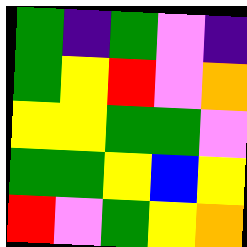[["green", "indigo", "green", "violet", "indigo"], ["green", "yellow", "red", "violet", "orange"], ["yellow", "yellow", "green", "green", "violet"], ["green", "green", "yellow", "blue", "yellow"], ["red", "violet", "green", "yellow", "orange"]]